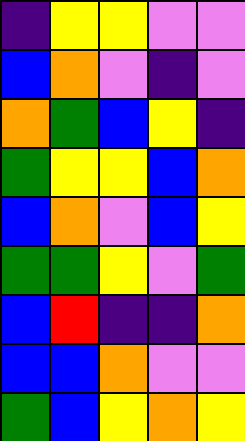[["indigo", "yellow", "yellow", "violet", "violet"], ["blue", "orange", "violet", "indigo", "violet"], ["orange", "green", "blue", "yellow", "indigo"], ["green", "yellow", "yellow", "blue", "orange"], ["blue", "orange", "violet", "blue", "yellow"], ["green", "green", "yellow", "violet", "green"], ["blue", "red", "indigo", "indigo", "orange"], ["blue", "blue", "orange", "violet", "violet"], ["green", "blue", "yellow", "orange", "yellow"]]